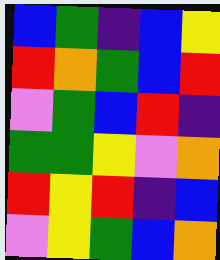[["blue", "green", "indigo", "blue", "yellow"], ["red", "orange", "green", "blue", "red"], ["violet", "green", "blue", "red", "indigo"], ["green", "green", "yellow", "violet", "orange"], ["red", "yellow", "red", "indigo", "blue"], ["violet", "yellow", "green", "blue", "orange"]]